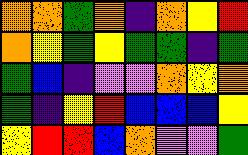[["orange", "orange", "green", "orange", "indigo", "orange", "yellow", "red"], ["orange", "yellow", "green", "yellow", "green", "green", "indigo", "green"], ["green", "blue", "indigo", "violet", "violet", "orange", "yellow", "orange"], ["green", "indigo", "yellow", "red", "blue", "blue", "blue", "yellow"], ["yellow", "red", "red", "blue", "orange", "violet", "violet", "green"]]